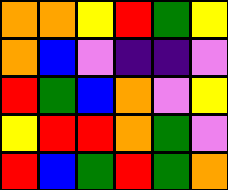[["orange", "orange", "yellow", "red", "green", "yellow"], ["orange", "blue", "violet", "indigo", "indigo", "violet"], ["red", "green", "blue", "orange", "violet", "yellow"], ["yellow", "red", "red", "orange", "green", "violet"], ["red", "blue", "green", "red", "green", "orange"]]